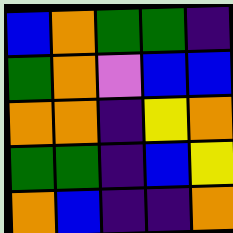[["blue", "orange", "green", "green", "indigo"], ["green", "orange", "violet", "blue", "blue"], ["orange", "orange", "indigo", "yellow", "orange"], ["green", "green", "indigo", "blue", "yellow"], ["orange", "blue", "indigo", "indigo", "orange"]]